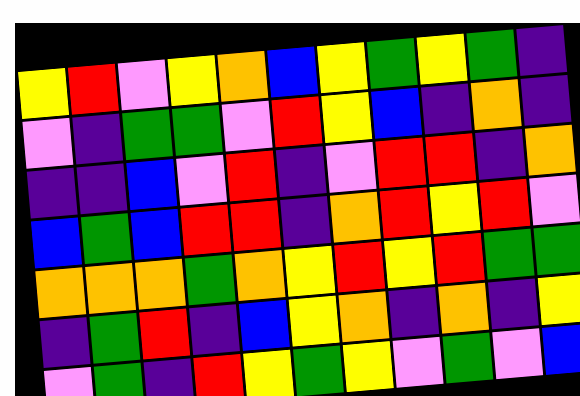[["yellow", "red", "violet", "yellow", "orange", "blue", "yellow", "green", "yellow", "green", "indigo"], ["violet", "indigo", "green", "green", "violet", "red", "yellow", "blue", "indigo", "orange", "indigo"], ["indigo", "indigo", "blue", "violet", "red", "indigo", "violet", "red", "red", "indigo", "orange"], ["blue", "green", "blue", "red", "red", "indigo", "orange", "red", "yellow", "red", "violet"], ["orange", "orange", "orange", "green", "orange", "yellow", "red", "yellow", "red", "green", "green"], ["indigo", "green", "red", "indigo", "blue", "yellow", "orange", "indigo", "orange", "indigo", "yellow"], ["violet", "green", "indigo", "red", "yellow", "green", "yellow", "violet", "green", "violet", "blue"]]